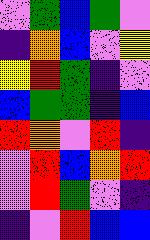[["violet", "green", "blue", "green", "violet"], ["indigo", "orange", "blue", "violet", "yellow"], ["yellow", "red", "green", "indigo", "violet"], ["blue", "green", "green", "indigo", "blue"], ["red", "orange", "violet", "red", "indigo"], ["violet", "red", "blue", "orange", "red"], ["violet", "red", "green", "violet", "indigo"], ["indigo", "violet", "red", "blue", "blue"]]